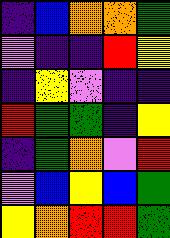[["indigo", "blue", "orange", "orange", "green"], ["violet", "indigo", "indigo", "red", "yellow"], ["indigo", "yellow", "violet", "indigo", "indigo"], ["red", "green", "green", "indigo", "yellow"], ["indigo", "green", "orange", "violet", "red"], ["violet", "blue", "yellow", "blue", "green"], ["yellow", "orange", "red", "red", "green"]]